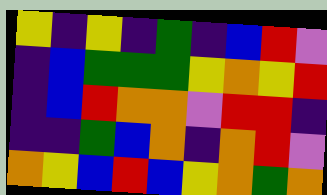[["yellow", "indigo", "yellow", "indigo", "green", "indigo", "blue", "red", "violet"], ["indigo", "blue", "green", "green", "green", "yellow", "orange", "yellow", "red"], ["indigo", "blue", "red", "orange", "orange", "violet", "red", "red", "indigo"], ["indigo", "indigo", "green", "blue", "orange", "indigo", "orange", "red", "violet"], ["orange", "yellow", "blue", "red", "blue", "yellow", "orange", "green", "orange"]]